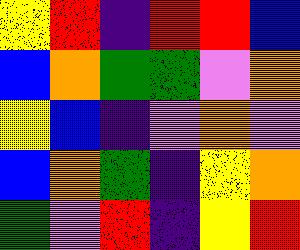[["yellow", "red", "indigo", "red", "red", "blue"], ["blue", "orange", "green", "green", "violet", "orange"], ["yellow", "blue", "indigo", "violet", "orange", "violet"], ["blue", "orange", "green", "indigo", "yellow", "orange"], ["green", "violet", "red", "indigo", "yellow", "red"]]